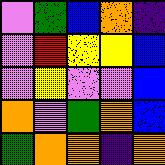[["violet", "green", "blue", "orange", "indigo"], ["violet", "red", "yellow", "yellow", "blue"], ["violet", "yellow", "violet", "violet", "blue"], ["orange", "violet", "green", "orange", "blue"], ["green", "orange", "orange", "indigo", "orange"]]